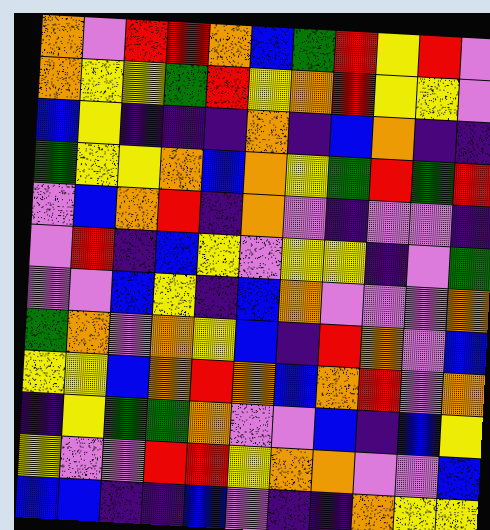[["orange", "violet", "red", "red", "orange", "blue", "green", "red", "yellow", "red", "violet"], ["orange", "yellow", "yellow", "green", "red", "yellow", "orange", "red", "yellow", "yellow", "violet"], ["blue", "yellow", "indigo", "indigo", "indigo", "orange", "indigo", "blue", "orange", "indigo", "indigo"], ["green", "yellow", "yellow", "orange", "blue", "orange", "yellow", "green", "red", "green", "red"], ["violet", "blue", "orange", "red", "indigo", "orange", "violet", "indigo", "violet", "violet", "indigo"], ["violet", "red", "indigo", "blue", "yellow", "violet", "yellow", "yellow", "indigo", "violet", "green"], ["violet", "violet", "blue", "yellow", "indigo", "blue", "orange", "violet", "violet", "violet", "orange"], ["green", "orange", "violet", "orange", "yellow", "blue", "indigo", "red", "orange", "violet", "blue"], ["yellow", "yellow", "blue", "orange", "red", "orange", "blue", "orange", "red", "violet", "orange"], ["indigo", "yellow", "green", "green", "orange", "violet", "violet", "blue", "indigo", "blue", "yellow"], ["yellow", "violet", "violet", "red", "red", "yellow", "orange", "orange", "violet", "violet", "blue"], ["blue", "blue", "indigo", "indigo", "blue", "violet", "indigo", "indigo", "orange", "yellow", "yellow"]]